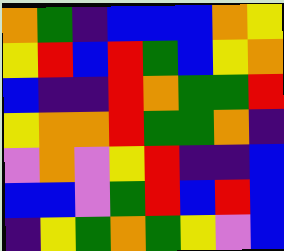[["orange", "green", "indigo", "blue", "blue", "blue", "orange", "yellow"], ["yellow", "red", "blue", "red", "green", "blue", "yellow", "orange"], ["blue", "indigo", "indigo", "red", "orange", "green", "green", "red"], ["yellow", "orange", "orange", "red", "green", "green", "orange", "indigo"], ["violet", "orange", "violet", "yellow", "red", "indigo", "indigo", "blue"], ["blue", "blue", "violet", "green", "red", "blue", "red", "blue"], ["indigo", "yellow", "green", "orange", "green", "yellow", "violet", "blue"]]